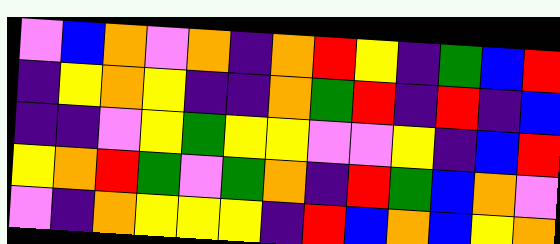[["violet", "blue", "orange", "violet", "orange", "indigo", "orange", "red", "yellow", "indigo", "green", "blue", "red"], ["indigo", "yellow", "orange", "yellow", "indigo", "indigo", "orange", "green", "red", "indigo", "red", "indigo", "blue"], ["indigo", "indigo", "violet", "yellow", "green", "yellow", "yellow", "violet", "violet", "yellow", "indigo", "blue", "red"], ["yellow", "orange", "red", "green", "violet", "green", "orange", "indigo", "red", "green", "blue", "orange", "violet"], ["violet", "indigo", "orange", "yellow", "yellow", "yellow", "indigo", "red", "blue", "orange", "blue", "yellow", "orange"]]